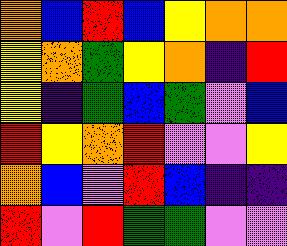[["orange", "blue", "red", "blue", "yellow", "orange", "orange"], ["yellow", "orange", "green", "yellow", "orange", "indigo", "red"], ["yellow", "indigo", "green", "blue", "green", "violet", "blue"], ["red", "yellow", "orange", "red", "violet", "violet", "yellow"], ["orange", "blue", "violet", "red", "blue", "indigo", "indigo"], ["red", "violet", "red", "green", "green", "violet", "violet"]]